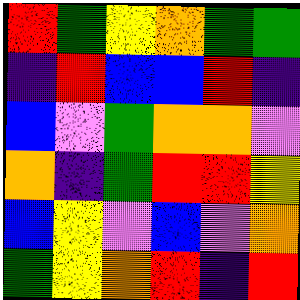[["red", "green", "yellow", "orange", "green", "green"], ["indigo", "red", "blue", "blue", "red", "indigo"], ["blue", "violet", "green", "orange", "orange", "violet"], ["orange", "indigo", "green", "red", "red", "yellow"], ["blue", "yellow", "violet", "blue", "violet", "orange"], ["green", "yellow", "orange", "red", "indigo", "red"]]